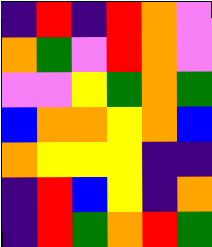[["indigo", "red", "indigo", "red", "orange", "violet"], ["orange", "green", "violet", "red", "orange", "violet"], ["violet", "violet", "yellow", "green", "orange", "green"], ["blue", "orange", "orange", "yellow", "orange", "blue"], ["orange", "yellow", "yellow", "yellow", "indigo", "indigo"], ["indigo", "red", "blue", "yellow", "indigo", "orange"], ["indigo", "red", "green", "orange", "red", "green"]]